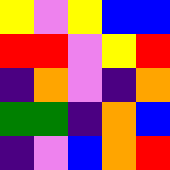[["yellow", "violet", "yellow", "blue", "blue"], ["red", "red", "violet", "yellow", "red"], ["indigo", "orange", "violet", "indigo", "orange"], ["green", "green", "indigo", "orange", "blue"], ["indigo", "violet", "blue", "orange", "red"]]